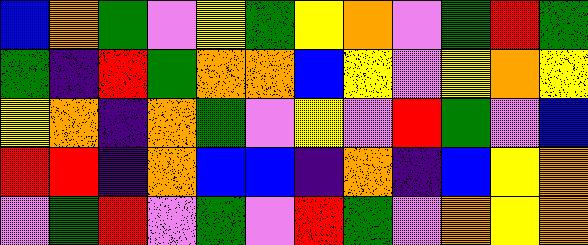[["blue", "orange", "green", "violet", "yellow", "green", "yellow", "orange", "violet", "green", "red", "green"], ["green", "indigo", "red", "green", "orange", "orange", "blue", "yellow", "violet", "yellow", "orange", "yellow"], ["yellow", "orange", "indigo", "orange", "green", "violet", "yellow", "violet", "red", "green", "violet", "blue"], ["red", "red", "indigo", "orange", "blue", "blue", "indigo", "orange", "indigo", "blue", "yellow", "orange"], ["violet", "green", "red", "violet", "green", "violet", "red", "green", "violet", "orange", "yellow", "orange"]]